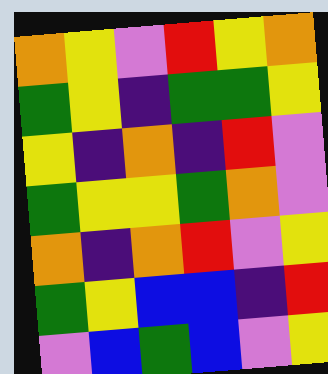[["orange", "yellow", "violet", "red", "yellow", "orange"], ["green", "yellow", "indigo", "green", "green", "yellow"], ["yellow", "indigo", "orange", "indigo", "red", "violet"], ["green", "yellow", "yellow", "green", "orange", "violet"], ["orange", "indigo", "orange", "red", "violet", "yellow"], ["green", "yellow", "blue", "blue", "indigo", "red"], ["violet", "blue", "green", "blue", "violet", "yellow"]]